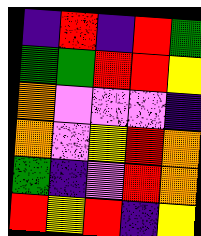[["indigo", "red", "indigo", "red", "green"], ["green", "green", "red", "red", "yellow"], ["orange", "violet", "violet", "violet", "indigo"], ["orange", "violet", "yellow", "red", "orange"], ["green", "indigo", "violet", "red", "orange"], ["red", "yellow", "red", "indigo", "yellow"]]